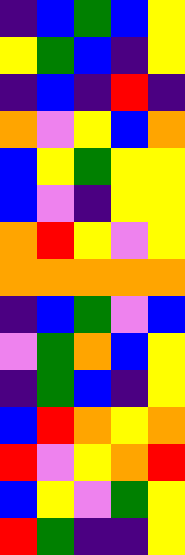[["indigo", "blue", "green", "blue", "yellow"], ["yellow", "green", "blue", "indigo", "yellow"], ["indigo", "blue", "indigo", "red", "indigo"], ["orange", "violet", "yellow", "blue", "orange"], ["blue", "yellow", "green", "yellow", "yellow"], ["blue", "violet", "indigo", "yellow", "yellow"], ["orange", "red", "yellow", "violet", "yellow"], ["orange", "orange", "orange", "orange", "orange"], ["indigo", "blue", "green", "violet", "blue"], ["violet", "green", "orange", "blue", "yellow"], ["indigo", "green", "blue", "indigo", "yellow"], ["blue", "red", "orange", "yellow", "orange"], ["red", "violet", "yellow", "orange", "red"], ["blue", "yellow", "violet", "green", "yellow"], ["red", "green", "indigo", "indigo", "yellow"]]